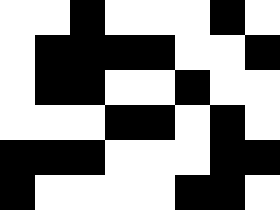[["white", "white", "black", "white", "white", "white", "black", "white"], ["white", "black", "black", "black", "black", "white", "white", "black"], ["white", "black", "black", "white", "white", "black", "white", "white"], ["white", "white", "white", "black", "black", "white", "black", "white"], ["black", "black", "black", "white", "white", "white", "black", "black"], ["black", "white", "white", "white", "white", "black", "black", "white"]]